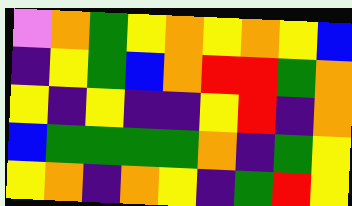[["violet", "orange", "green", "yellow", "orange", "yellow", "orange", "yellow", "blue"], ["indigo", "yellow", "green", "blue", "orange", "red", "red", "green", "orange"], ["yellow", "indigo", "yellow", "indigo", "indigo", "yellow", "red", "indigo", "orange"], ["blue", "green", "green", "green", "green", "orange", "indigo", "green", "yellow"], ["yellow", "orange", "indigo", "orange", "yellow", "indigo", "green", "red", "yellow"]]